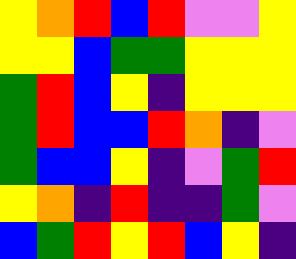[["yellow", "orange", "red", "blue", "red", "violet", "violet", "yellow"], ["yellow", "yellow", "blue", "green", "green", "yellow", "yellow", "yellow"], ["green", "red", "blue", "yellow", "indigo", "yellow", "yellow", "yellow"], ["green", "red", "blue", "blue", "red", "orange", "indigo", "violet"], ["green", "blue", "blue", "yellow", "indigo", "violet", "green", "red"], ["yellow", "orange", "indigo", "red", "indigo", "indigo", "green", "violet"], ["blue", "green", "red", "yellow", "red", "blue", "yellow", "indigo"]]